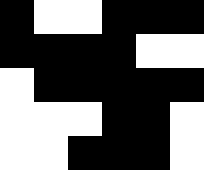[["black", "white", "white", "black", "black", "black"], ["black", "black", "black", "black", "white", "white"], ["white", "black", "black", "black", "black", "black"], ["white", "white", "white", "black", "black", "white"], ["white", "white", "black", "black", "black", "white"]]